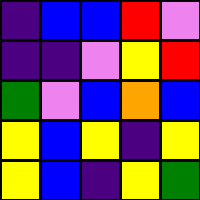[["indigo", "blue", "blue", "red", "violet"], ["indigo", "indigo", "violet", "yellow", "red"], ["green", "violet", "blue", "orange", "blue"], ["yellow", "blue", "yellow", "indigo", "yellow"], ["yellow", "blue", "indigo", "yellow", "green"]]